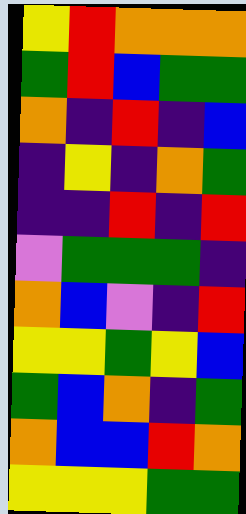[["yellow", "red", "orange", "orange", "orange"], ["green", "red", "blue", "green", "green"], ["orange", "indigo", "red", "indigo", "blue"], ["indigo", "yellow", "indigo", "orange", "green"], ["indigo", "indigo", "red", "indigo", "red"], ["violet", "green", "green", "green", "indigo"], ["orange", "blue", "violet", "indigo", "red"], ["yellow", "yellow", "green", "yellow", "blue"], ["green", "blue", "orange", "indigo", "green"], ["orange", "blue", "blue", "red", "orange"], ["yellow", "yellow", "yellow", "green", "green"]]